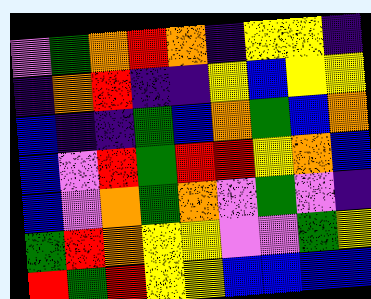[["violet", "green", "orange", "red", "orange", "indigo", "yellow", "yellow", "indigo"], ["indigo", "orange", "red", "indigo", "indigo", "yellow", "blue", "yellow", "yellow"], ["blue", "indigo", "indigo", "green", "blue", "orange", "green", "blue", "orange"], ["blue", "violet", "red", "green", "red", "red", "yellow", "orange", "blue"], ["blue", "violet", "orange", "green", "orange", "violet", "green", "violet", "indigo"], ["green", "red", "orange", "yellow", "yellow", "violet", "violet", "green", "yellow"], ["red", "green", "red", "yellow", "yellow", "blue", "blue", "blue", "blue"]]